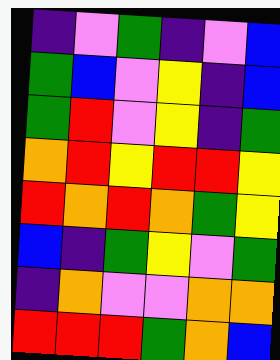[["indigo", "violet", "green", "indigo", "violet", "blue"], ["green", "blue", "violet", "yellow", "indigo", "blue"], ["green", "red", "violet", "yellow", "indigo", "green"], ["orange", "red", "yellow", "red", "red", "yellow"], ["red", "orange", "red", "orange", "green", "yellow"], ["blue", "indigo", "green", "yellow", "violet", "green"], ["indigo", "orange", "violet", "violet", "orange", "orange"], ["red", "red", "red", "green", "orange", "blue"]]